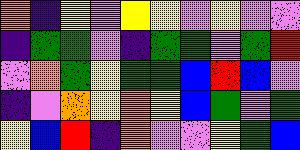[["orange", "indigo", "yellow", "violet", "yellow", "yellow", "violet", "yellow", "violet", "violet"], ["indigo", "green", "green", "violet", "indigo", "green", "green", "violet", "green", "red"], ["violet", "orange", "green", "yellow", "green", "green", "blue", "red", "blue", "violet"], ["indigo", "violet", "orange", "yellow", "orange", "yellow", "blue", "green", "violet", "green"], ["yellow", "blue", "red", "indigo", "orange", "violet", "violet", "yellow", "green", "blue"]]